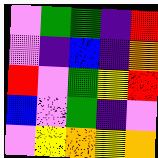[["violet", "green", "green", "indigo", "red"], ["violet", "indigo", "blue", "indigo", "orange"], ["red", "violet", "green", "yellow", "red"], ["blue", "violet", "green", "indigo", "violet"], ["violet", "yellow", "orange", "yellow", "orange"]]